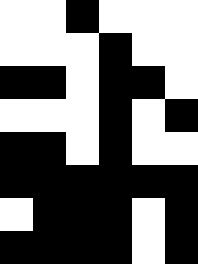[["white", "white", "black", "white", "white", "white"], ["white", "white", "white", "black", "white", "white"], ["black", "black", "white", "black", "black", "white"], ["white", "white", "white", "black", "white", "black"], ["black", "black", "white", "black", "white", "white"], ["black", "black", "black", "black", "black", "black"], ["white", "black", "black", "black", "white", "black"], ["black", "black", "black", "black", "white", "black"]]